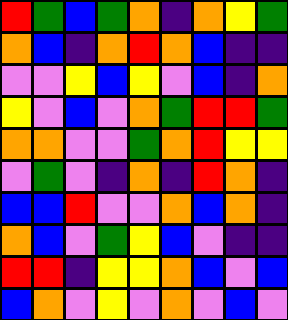[["red", "green", "blue", "green", "orange", "indigo", "orange", "yellow", "green"], ["orange", "blue", "indigo", "orange", "red", "orange", "blue", "indigo", "indigo"], ["violet", "violet", "yellow", "blue", "yellow", "violet", "blue", "indigo", "orange"], ["yellow", "violet", "blue", "violet", "orange", "green", "red", "red", "green"], ["orange", "orange", "violet", "violet", "green", "orange", "red", "yellow", "yellow"], ["violet", "green", "violet", "indigo", "orange", "indigo", "red", "orange", "indigo"], ["blue", "blue", "red", "violet", "violet", "orange", "blue", "orange", "indigo"], ["orange", "blue", "violet", "green", "yellow", "blue", "violet", "indigo", "indigo"], ["red", "red", "indigo", "yellow", "yellow", "orange", "blue", "violet", "blue"], ["blue", "orange", "violet", "yellow", "violet", "orange", "violet", "blue", "violet"]]